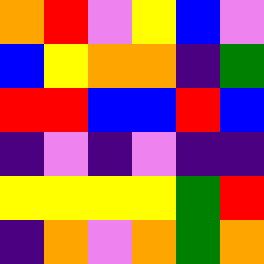[["orange", "red", "violet", "yellow", "blue", "violet"], ["blue", "yellow", "orange", "orange", "indigo", "green"], ["red", "red", "blue", "blue", "red", "blue"], ["indigo", "violet", "indigo", "violet", "indigo", "indigo"], ["yellow", "yellow", "yellow", "yellow", "green", "red"], ["indigo", "orange", "violet", "orange", "green", "orange"]]